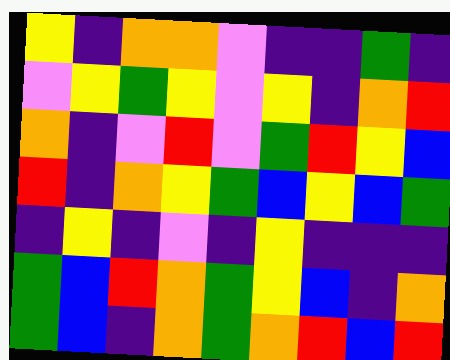[["yellow", "indigo", "orange", "orange", "violet", "indigo", "indigo", "green", "indigo"], ["violet", "yellow", "green", "yellow", "violet", "yellow", "indigo", "orange", "red"], ["orange", "indigo", "violet", "red", "violet", "green", "red", "yellow", "blue"], ["red", "indigo", "orange", "yellow", "green", "blue", "yellow", "blue", "green"], ["indigo", "yellow", "indigo", "violet", "indigo", "yellow", "indigo", "indigo", "indigo"], ["green", "blue", "red", "orange", "green", "yellow", "blue", "indigo", "orange"], ["green", "blue", "indigo", "orange", "green", "orange", "red", "blue", "red"]]